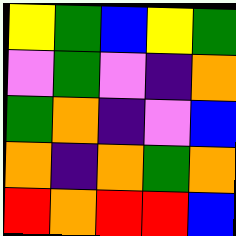[["yellow", "green", "blue", "yellow", "green"], ["violet", "green", "violet", "indigo", "orange"], ["green", "orange", "indigo", "violet", "blue"], ["orange", "indigo", "orange", "green", "orange"], ["red", "orange", "red", "red", "blue"]]